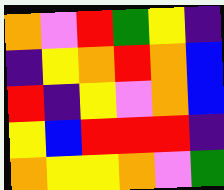[["orange", "violet", "red", "green", "yellow", "indigo"], ["indigo", "yellow", "orange", "red", "orange", "blue"], ["red", "indigo", "yellow", "violet", "orange", "blue"], ["yellow", "blue", "red", "red", "red", "indigo"], ["orange", "yellow", "yellow", "orange", "violet", "green"]]